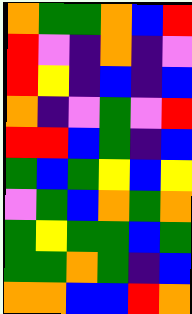[["orange", "green", "green", "orange", "blue", "red"], ["red", "violet", "indigo", "orange", "indigo", "violet"], ["red", "yellow", "indigo", "blue", "indigo", "blue"], ["orange", "indigo", "violet", "green", "violet", "red"], ["red", "red", "blue", "green", "indigo", "blue"], ["green", "blue", "green", "yellow", "blue", "yellow"], ["violet", "green", "blue", "orange", "green", "orange"], ["green", "yellow", "green", "green", "blue", "green"], ["green", "green", "orange", "green", "indigo", "blue"], ["orange", "orange", "blue", "blue", "red", "orange"]]